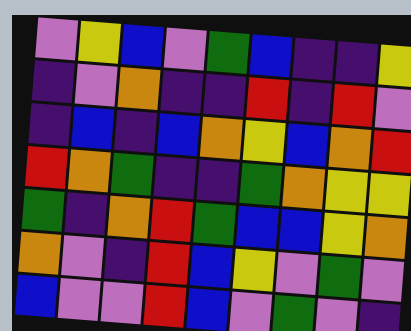[["violet", "yellow", "blue", "violet", "green", "blue", "indigo", "indigo", "yellow"], ["indigo", "violet", "orange", "indigo", "indigo", "red", "indigo", "red", "violet"], ["indigo", "blue", "indigo", "blue", "orange", "yellow", "blue", "orange", "red"], ["red", "orange", "green", "indigo", "indigo", "green", "orange", "yellow", "yellow"], ["green", "indigo", "orange", "red", "green", "blue", "blue", "yellow", "orange"], ["orange", "violet", "indigo", "red", "blue", "yellow", "violet", "green", "violet"], ["blue", "violet", "violet", "red", "blue", "violet", "green", "violet", "indigo"]]